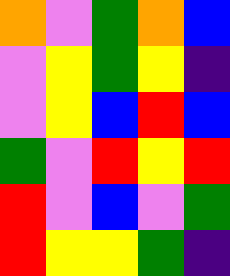[["orange", "violet", "green", "orange", "blue"], ["violet", "yellow", "green", "yellow", "indigo"], ["violet", "yellow", "blue", "red", "blue"], ["green", "violet", "red", "yellow", "red"], ["red", "violet", "blue", "violet", "green"], ["red", "yellow", "yellow", "green", "indigo"]]